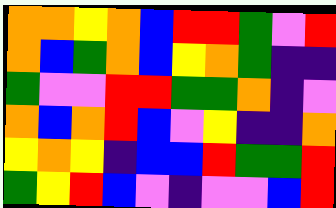[["orange", "orange", "yellow", "orange", "blue", "red", "red", "green", "violet", "red"], ["orange", "blue", "green", "orange", "blue", "yellow", "orange", "green", "indigo", "indigo"], ["green", "violet", "violet", "red", "red", "green", "green", "orange", "indigo", "violet"], ["orange", "blue", "orange", "red", "blue", "violet", "yellow", "indigo", "indigo", "orange"], ["yellow", "orange", "yellow", "indigo", "blue", "blue", "red", "green", "green", "red"], ["green", "yellow", "red", "blue", "violet", "indigo", "violet", "violet", "blue", "red"]]